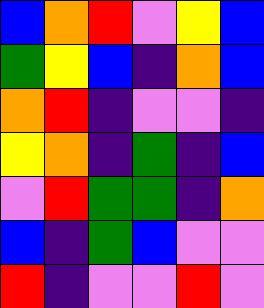[["blue", "orange", "red", "violet", "yellow", "blue"], ["green", "yellow", "blue", "indigo", "orange", "blue"], ["orange", "red", "indigo", "violet", "violet", "indigo"], ["yellow", "orange", "indigo", "green", "indigo", "blue"], ["violet", "red", "green", "green", "indigo", "orange"], ["blue", "indigo", "green", "blue", "violet", "violet"], ["red", "indigo", "violet", "violet", "red", "violet"]]